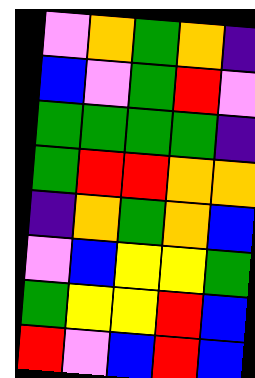[["violet", "orange", "green", "orange", "indigo"], ["blue", "violet", "green", "red", "violet"], ["green", "green", "green", "green", "indigo"], ["green", "red", "red", "orange", "orange"], ["indigo", "orange", "green", "orange", "blue"], ["violet", "blue", "yellow", "yellow", "green"], ["green", "yellow", "yellow", "red", "blue"], ["red", "violet", "blue", "red", "blue"]]